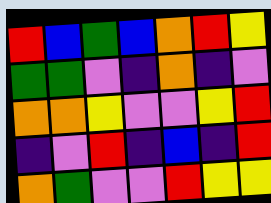[["red", "blue", "green", "blue", "orange", "red", "yellow"], ["green", "green", "violet", "indigo", "orange", "indigo", "violet"], ["orange", "orange", "yellow", "violet", "violet", "yellow", "red"], ["indigo", "violet", "red", "indigo", "blue", "indigo", "red"], ["orange", "green", "violet", "violet", "red", "yellow", "yellow"]]